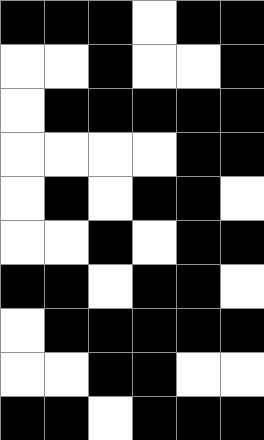[["black", "black", "black", "white", "black", "black"], ["white", "white", "black", "white", "white", "black"], ["white", "black", "black", "black", "black", "black"], ["white", "white", "white", "white", "black", "black"], ["white", "black", "white", "black", "black", "white"], ["white", "white", "black", "white", "black", "black"], ["black", "black", "white", "black", "black", "white"], ["white", "black", "black", "black", "black", "black"], ["white", "white", "black", "black", "white", "white"], ["black", "black", "white", "black", "black", "black"]]